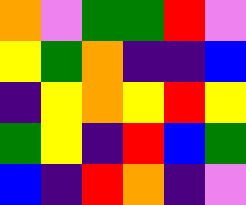[["orange", "violet", "green", "green", "red", "violet"], ["yellow", "green", "orange", "indigo", "indigo", "blue"], ["indigo", "yellow", "orange", "yellow", "red", "yellow"], ["green", "yellow", "indigo", "red", "blue", "green"], ["blue", "indigo", "red", "orange", "indigo", "violet"]]